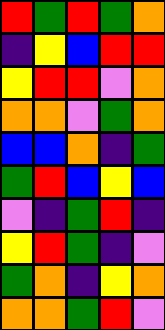[["red", "green", "red", "green", "orange"], ["indigo", "yellow", "blue", "red", "red"], ["yellow", "red", "red", "violet", "orange"], ["orange", "orange", "violet", "green", "orange"], ["blue", "blue", "orange", "indigo", "green"], ["green", "red", "blue", "yellow", "blue"], ["violet", "indigo", "green", "red", "indigo"], ["yellow", "red", "green", "indigo", "violet"], ["green", "orange", "indigo", "yellow", "orange"], ["orange", "orange", "green", "red", "violet"]]